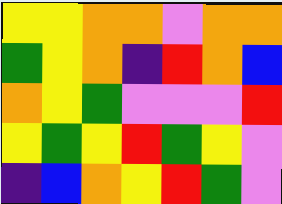[["yellow", "yellow", "orange", "orange", "violet", "orange", "orange"], ["green", "yellow", "orange", "indigo", "red", "orange", "blue"], ["orange", "yellow", "green", "violet", "violet", "violet", "red"], ["yellow", "green", "yellow", "red", "green", "yellow", "violet"], ["indigo", "blue", "orange", "yellow", "red", "green", "violet"]]